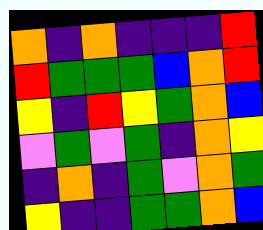[["orange", "indigo", "orange", "indigo", "indigo", "indigo", "red"], ["red", "green", "green", "green", "blue", "orange", "red"], ["yellow", "indigo", "red", "yellow", "green", "orange", "blue"], ["violet", "green", "violet", "green", "indigo", "orange", "yellow"], ["indigo", "orange", "indigo", "green", "violet", "orange", "green"], ["yellow", "indigo", "indigo", "green", "green", "orange", "blue"]]